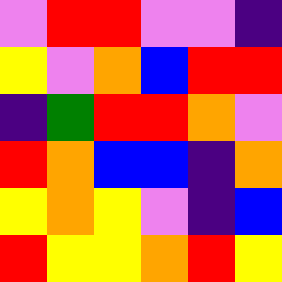[["violet", "red", "red", "violet", "violet", "indigo"], ["yellow", "violet", "orange", "blue", "red", "red"], ["indigo", "green", "red", "red", "orange", "violet"], ["red", "orange", "blue", "blue", "indigo", "orange"], ["yellow", "orange", "yellow", "violet", "indigo", "blue"], ["red", "yellow", "yellow", "orange", "red", "yellow"]]